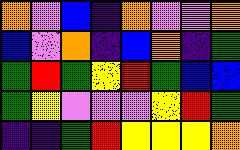[["orange", "violet", "blue", "indigo", "orange", "violet", "violet", "orange"], ["blue", "violet", "orange", "indigo", "blue", "orange", "indigo", "green"], ["green", "red", "green", "yellow", "red", "green", "blue", "blue"], ["green", "yellow", "violet", "violet", "violet", "yellow", "red", "green"], ["indigo", "indigo", "green", "red", "yellow", "yellow", "yellow", "orange"]]